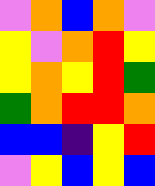[["violet", "orange", "blue", "orange", "violet"], ["yellow", "violet", "orange", "red", "yellow"], ["yellow", "orange", "yellow", "red", "green"], ["green", "orange", "red", "red", "orange"], ["blue", "blue", "indigo", "yellow", "red"], ["violet", "yellow", "blue", "yellow", "blue"]]